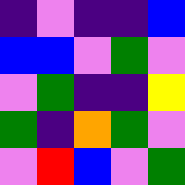[["indigo", "violet", "indigo", "indigo", "blue"], ["blue", "blue", "violet", "green", "violet"], ["violet", "green", "indigo", "indigo", "yellow"], ["green", "indigo", "orange", "green", "violet"], ["violet", "red", "blue", "violet", "green"]]